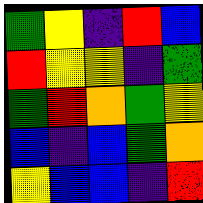[["green", "yellow", "indigo", "red", "blue"], ["red", "yellow", "yellow", "indigo", "green"], ["green", "red", "orange", "green", "yellow"], ["blue", "indigo", "blue", "green", "orange"], ["yellow", "blue", "blue", "indigo", "red"]]